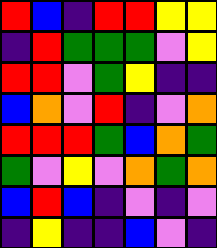[["red", "blue", "indigo", "red", "red", "yellow", "yellow"], ["indigo", "red", "green", "green", "green", "violet", "yellow"], ["red", "red", "violet", "green", "yellow", "indigo", "indigo"], ["blue", "orange", "violet", "red", "indigo", "violet", "orange"], ["red", "red", "red", "green", "blue", "orange", "green"], ["green", "violet", "yellow", "violet", "orange", "green", "orange"], ["blue", "red", "blue", "indigo", "violet", "indigo", "violet"], ["indigo", "yellow", "indigo", "indigo", "blue", "violet", "indigo"]]